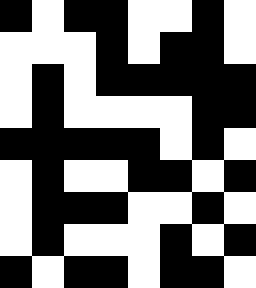[["black", "white", "black", "black", "white", "white", "black", "white"], ["white", "white", "white", "black", "white", "black", "black", "white"], ["white", "black", "white", "black", "black", "black", "black", "black"], ["white", "black", "white", "white", "white", "white", "black", "black"], ["black", "black", "black", "black", "black", "white", "black", "white"], ["white", "black", "white", "white", "black", "black", "white", "black"], ["white", "black", "black", "black", "white", "white", "black", "white"], ["white", "black", "white", "white", "white", "black", "white", "black"], ["black", "white", "black", "black", "white", "black", "black", "white"]]